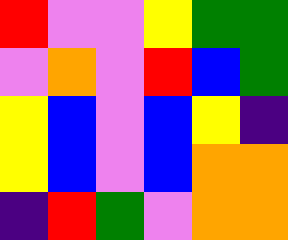[["red", "violet", "violet", "yellow", "green", "green"], ["violet", "orange", "violet", "red", "blue", "green"], ["yellow", "blue", "violet", "blue", "yellow", "indigo"], ["yellow", "blue", "violet", "blue", "orange", "orange"], ["indigo", "red", "green", "violet", "orange", "orange"]]